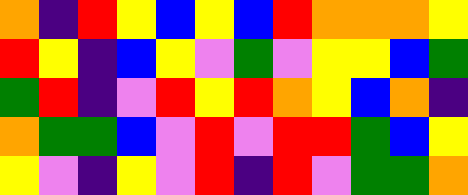[["orange", "indigo", "red", "yellow", "blue", "yellow", "blue", "red", "orange", "orange", "orange", "yellow"], ["red", "yellow", "indigo", "blue", "yellow", "violet", "green", "violet", "yellow", "yellow", "blue", "green"], ["green", "red", "indigo", "violet", "red", "yellow", "red", "orange", "yellow", "blue", "orange", "indigo"], ["orange", "green", "green", "blue", "violet", "red", "violet", "red", "red", "green", "blue", "yellow"], ["yellow", "violet", "indigo", "yellow", "violet", "red", "indigo", "red", "violet", "green", "green", "orange"]]